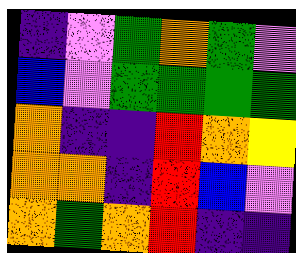[["indigo", "violet", "green", "orange", "green", "violet"], ["blue", "violet", "green", "green", "green", "green"], ["orange", "indigo", "indigo", "red", "orange", "yellow"], ["orange", "orange", "indigo", "red", "blue", "violet"], ["orange", "green", "orange", "red", "indigo", "indigo"]]